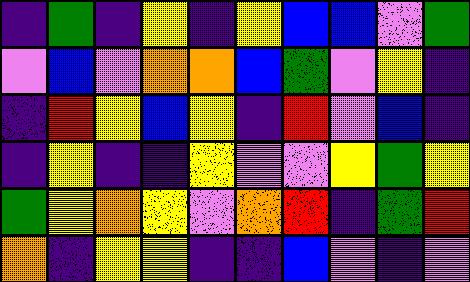[["indigo", "green", "indigo", "yellow", "indigo", "yellow", "blue", "blue", "violet", "green"], ["violet", "blue", "violet", "orange", "orange", "blue", "green", "violet", "yellow", "indigo"], ["indigo", "red", "yellow", "blue", "yellow", "indigo", "red", "violet", "blue", "indigo"], ["indigo", "yellow", "indigo", "indigo", "yellow", "violet", "violet", "yellow", "green", "yellow"], ["green", "yellow", "orange", "yellow", "violet", "orange", "red", "indigo", "green", "red"], ["orange", "indigo", "yellow", "yellow", "indigo", "indigo", "blue", "violet", "indigo", "violet"]]